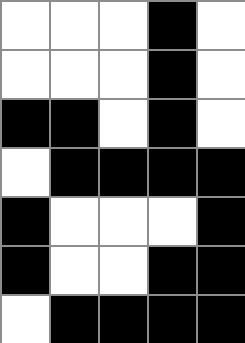[["white", "white", "white", "black", "white"], ["white", "white", "white", "black", "white"], ["black", "black", "white", "black", "white"], ["white", "black", "black", "black", "black"], ["black", "white", "white", "white", "black"], ["black", "white", "white", "black", "black"], ["white", "black", "black", "black", "black"]]